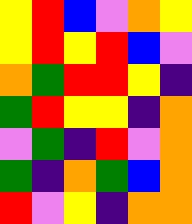[["yellow", "red", "blue", "violet", "orange", "yellow"], ["yellow", "red", "yellow", "red", "blue", "violet"], ["orange", "green", "red", "red", "yellow", "indigo"], ["green", "red", "yellow", "yellow", "indigo", "orange"], ["violet", "green", "indigo", "red", "violet", "orange"], ["green", "indigo", "orange", "green", "blue", "orange"], ["red", "violet", "yellow", "indigo", "orange", "orange"]]